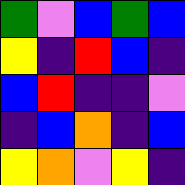[["green", "violet", "blue", "green", "blue"], ["yellow", "indigo", "red", "blue", "indigo"], ["blue", "red", "indigo", "indigo", "violet"], ["indigo", "blue", "orange", "indigo", "blue"], ["yellow", "orange", "violet", "yellow", "indigo"]]